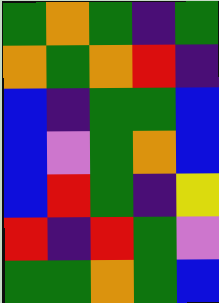[["green", "orange", "green", "indigo", "green"], ["orange", "green", "orange", "red", "indigo"], ["blue", "indigo", "green", "green", "blue"], ["blue", "violet", "green", "orange", "blue"], ["blue", "red", "green", "indigo", "yellow"], ["red", "indigo", "red", "green", "violet"], ["green", "green", "orange", "green", "blue"]]